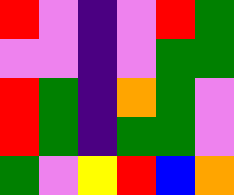[["red", "violet", "indigo", "violet", "red", "green"], ["violet", "violet", "indigo", "violet", "green", "green"], ["red", "green", "indigo", "orange", "green", "violet"], ["red", "green", "indigo", "green", "green", "violet"], ["green", "violet", "yellow", "red", "blue", "orange"]]